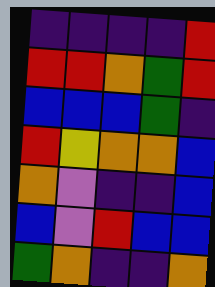[["indigo", "indigo", "indigo", "indigo", "red"], ["red", "red", "orange", "green", "red"], ["blue", "blue", "blue", "green", "indigo"], ["red", "yellow", "orange", "orange", "blue"], ["orange", "violet", "indigo", "indigo", "blue"], ["blue", "violet", "red", "blue", "blue"], ["green", "orange", "indigo", "indigo", "orange"]]